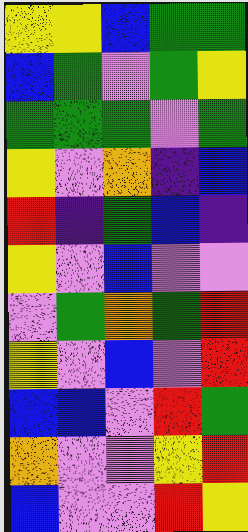[["yellow", "yellow", "blue", "green", "green"], ["blue", "green", "violet", "green", "yellow"], ["green", "green", "green", "violet", "green"], ["yellow", "violet", "orange", "indigo", "blue"], ["red", "indigo", "green", "blue", "indigo"], ["yellow", "violet", "blue", "violet", "violet"], ["violet", "green", "orange", "green", "red"], ["yellow", "violet", "blue", "violet", "red"], ["blue", "blue", "violet", "red", "green"], ["orange", "violet", "violet", "yellow", "red"], ["blue", "violet", "violet", "red", "yellow"]]